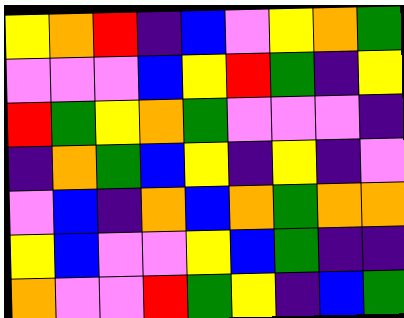[["yellow", "orange", "red", "indigo", "blue", "violet", "yellow", "orange", "green"], ["violet", "violet", "violet", "blue", "yellow", "red", "green", "indigo", "yellow"], ["red", "green", "yellow", "orange", "green", "violet", "violet", "violet", "indigo"], ["indigo", "orange", "green", "blue", "yellow", "indigo", "yellow", "indigo", "violet"], ["violet", "blue", "indigo", "orange", "blue", "orange", "green", "orange", "orange"], ["yellow", "blue", "violet", "violet", "yellow", "blue", "green", "indigo", "indigo"], ["orange", "violet", "violet", "red", "green", "yellow", "indigo", "blue", "green"]]